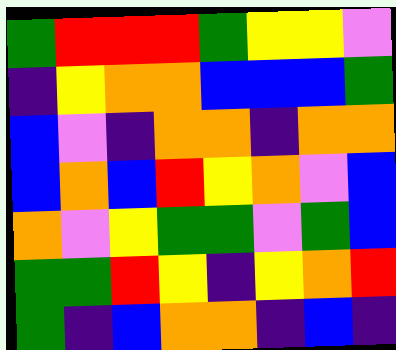[["green", "red", "red", "red", "green", "yellow", "yellow", "violet"], ["indigo", "yellow", "orange", "orange", "blue", "blue", "blue", "green"], ["blue", "violet", "indigo", "orange", "orange", "indigo", "orange", "orange"], ["blue", "orange", "blue", "red", "yellow", "orange", "violet", "blue"], ["orange", "violet", "yellow", "green", "green", "violet", "green", "blue"], ["green", "green", "red", "yellow", "indigo", "yellow", "orange", "red"], ["green", "indigo", "blue", "orange", "orange", "indigo", "blue", "indigo"]]